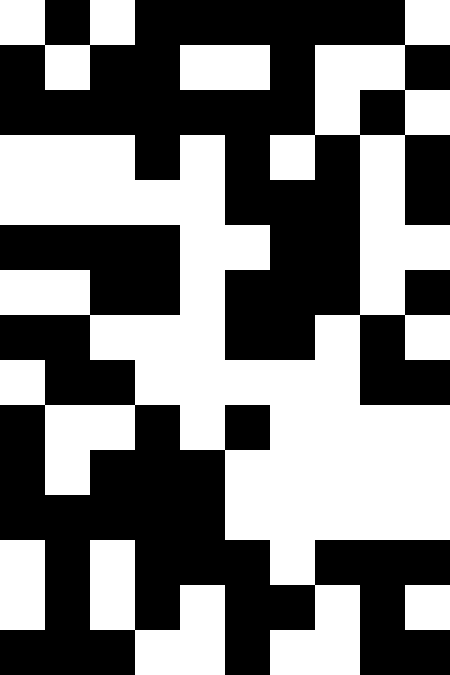[["white", "black", "white", "black", "black", "black", "black", "black", "black", "white"], ["black", "white", "black", "black", "white", "white", "black", "white", "white", "black"], ["black", "black", "black", "black", "black", "black", "black", "white", "black", "white"], ["white", "white", "white", "black", "white", "black", "white", "black", "white", "black"], ["white", "white", "white", "white", "white", "black", "black", "black", "white", "black"], ["black", "black", "black", "black", "white", "white", "black", "black", "white", "white"], ["white", "white", "black", "black", "white", "black", "black", "black", "white", "black"], ["black", "black", "white", "white", "white", "black", "black", "white", "black", "white"], ["white", "black", "black", "white", "white", "white", "white", "white", "black", "black"], ["black", "white", "white", "black", "white", "black", "white", "white", "white", "white"], ["black", "white", "black", "black", "black", "white", "white", "white", "white", "white"], ["black", "black", "black", "black", "black", "white", "white", "white", "white", "white"], ["white", "black", "white", "black", "black", "black", "white", "black", "black", "black"], ["white", "black", "white", "black", "white", "black", "black", "white", "black", "white"], ["black", "black", "black", "white", "white", "black", "white", "white", "black", "black"]]